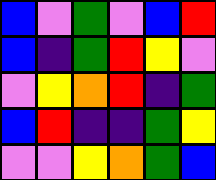[["blue", "violet", "green", "violet", "blue", "red"], ["blue", "indigo", "green", "red", "yellow", "violet"], ["violet", "yellow", "orange", "red", "indigo", "green"], ["blue", "red", "indigo", "indigo", "green", "yellow"], ["violet", "violet", "yellow", "orange", "green", "blue"]]